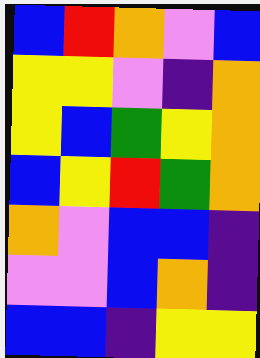[["blue", "red", "orange", "violet", "blue"], ["yellow", "yellow", "violet", "indigo", "orange"], ["yellow", "blue", "green", "yellow", "orange"], ["blue", "yellow", "red", "green", "orange"], ["orange", "violet", "blue", "blue", "indigo"], ["violet", "violet", "blue", "orange", "indigo"], ["blue", "blue", "indigo", "yellow", "yellow"]]